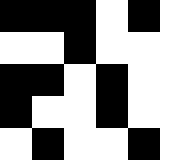[["black", "black", "black", "white", "black", "white"], ["white", "white", "black", "white", "white", "white"], ["black", "black", "white", "black", "white", "white"], ["black", "white", "white", "black", "white", "white"], ["white", "black", "white", "white", "black", "white"]]